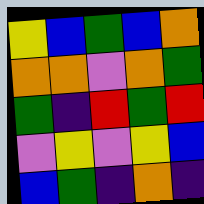[["yellow", "blue", "green", "blue", "orange"], ["orange", "orange", "violet", "orange", "green"], ["green", "indigo", "red", "green", "red"], ["violet", "yellow", "violet", "yellow", "blue"], ["blue", "green", "indigo", "orange", "indigo"]]